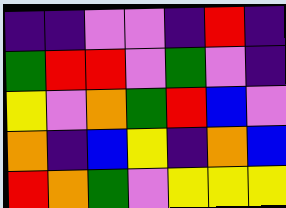[["indigo", "indigo", "violet", "violet", "indigo", "red", "indigo"], ["green", "red", "red", "violet", "green", "violet", "indigo"], ["yellow", "violet", "orange", "green", "red", "blue", "violet"], ["orange", "indigo", "blue", "yellow", "indigo", "orange", "blue"], ["red", "orange", "green", "violet", "yellow", "yellow", "yellow"]]